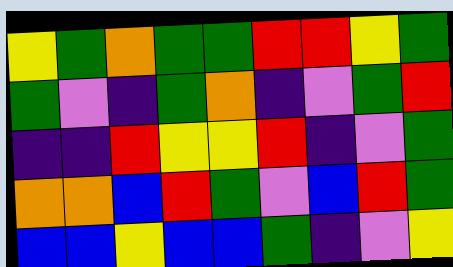[["yellow", "green", "orange", "green", "green", "red", "red", "yellow", "green"], ["green", "violet", "indigo", "green", "orange", "indigo", "violet", "green", "red"], ["indigo", "indigo", "red", "yellow", "yellow", "red", "indigo", "violet", "green"], ["orange", "orange", "blue", "red", "green", "violet", "blue", "red", "green"], ["blue", "blue", "yellow", "blue", "blue", "green", "indigo", "violet", "yellow"]]